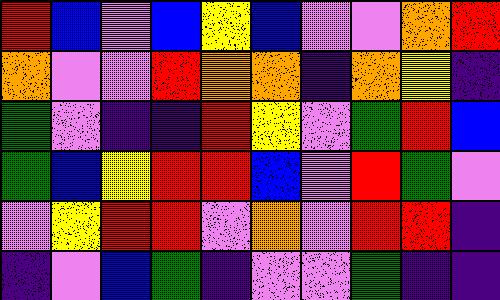[["red", "blue", "violet", "blue", "yellow", "blue", "violet", "violet", "orange", "red"], ["orange", "violet", "violet", "red", "orange", "orange", "indigo", "orange", "yellow", "indigo"], ["green", "violet", "indigo", "indigo", "red", "yellow", "violet", "green", "red", "blue"], ["green", "blue", "yellow", "red", "red", "blue", "violet", "red", "green", "violet"], ["violet", "yellow", "red", "red", "violet", "orange", "violet", "red", "red", "indigo"], ["indigo", "violet", "blue", "green", "indigo", "violet", "violet", "green", "indigo", "indigo"]]